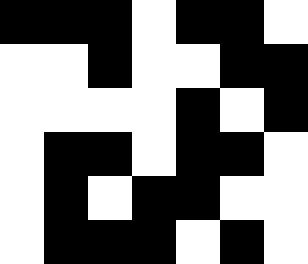[["black", "black", "black", "white", "black", "black", "white"], ["white", "white", "black", "white", "white", "black", "black"], ["white", "white", "white", "white", "black", "white", "black"], ["white", "black", "black", "white", "black", "black", "white"], ["white", "black", "white", "black", "black", "white", "white"], ["white", "black", "black", "black", "white", "black", "white"]]